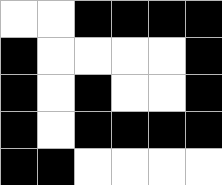[["white", "white", "black", "black", "black", "black"], ["black", "white", "white", "white", "white", "black"], ["black", "white", "black", "white", "white", "black"], ["black", "white", "black", "black", "black", "black"], ["black", "black", "white", "white", "white", "white"]]